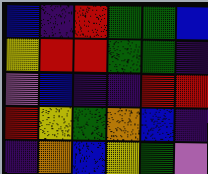[["blue", "indigo", "red", "green", "green", "blue"], ["yellow", "red", "red", "green", "green", "indigo"], ["violet", "blue", "indigo", "indigo", "red", "red"], ["red", "yellow", "green", "orange", "blue", "indigo"], ["indigo", "orange", "blue", "yellow", "green", "violet"]]